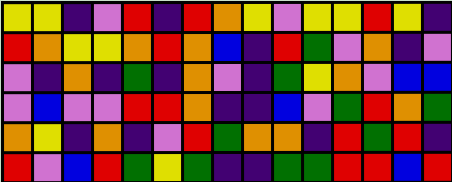[["yellow", "yellow", "indigo", "violet", "red", "indigo", "red", "orange", "yellow", "violet", "yellow", "yellow", "red", "yellow", "indigo"], ["red", "orange", "yellow", "yellow", "orange", "red", "orange", "blue", "indigo", "red", "green", "violet", "orange", "indigo", "violet"], ["violet", "indigo", "orange", "indigo", "green", "indigo", "orange", "violet", "indigo", "green", "yellow", "orange", "violet", "blue", "blue"], ["violet", "blue", "violet", "violet", "red", "red", "orange", "indigo", "indigo", "blue", "violet", "green", "red", "orange", "green"], ["orange", "yellow", "indigo", "orange", "indigo", "violet", "red", "green", "orange", "orange", "indigo", "red", "green", "red", "indigo"], ["red", "violet", "blue", "red", "green", "yellow", "green", "indigo", "indigo", "green", "green", "red", "red", "blue", "red"]]